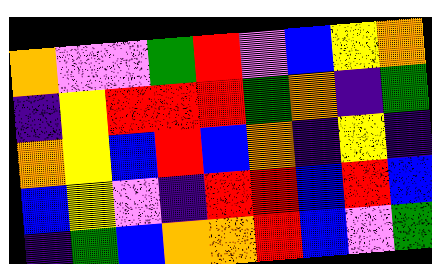[["orange", "violet", "violet", "green", "red", "violet", "blue", "yellow", "orange"], ["indigo", "yellow", "red", "red", "red", "green", "orange", "indigo", "green"], ["orange", "yellow", "blue", "red", "blue", "orange", "indigo", "yellow", "indigo"], ["blue", "yellow", "violet", "indigo", "red", "red", "blue", "red", "blue"], ["indigo", "green", "blue", "orange", "orange", "red", "blue", "violet", "green"]]